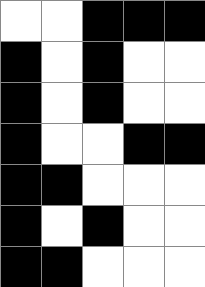[["white", "white", "black", "black", "black"], ["black", "white", "black", "white", "white"], ["black", "white", "black", "white", "white"], ["black", "white", "white", "black", "black"], ["black", "black", "white", "white", "white"], ["black", "white", "black", "white", "white"], ["black", "black", "white", "white", "white"]]